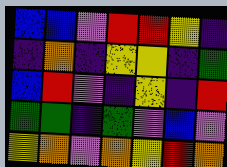[["blue", "blue", "violet", "red", "red", "yellow", "indigo"], ["indigo", "orange", "indigo", "yellow", "yellow", "indigo", "green"], ["blue", "red", "violet", "indigo", "yellow", "indigo", "red"], ["green", "green", "indigo", "green", "violet", "blue", "violet"], ["yellow", "orange", "violet", "orange", "yellow", "red", "orange"]]